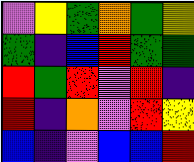[["violet", "yellow", "green", "orange", "green", "yellow"], ["green", "indigo", "blue", "red", "green", "green"], ["red", "green", "red", "violet", "red", "indigo"], ["red", "indigo", "orange", "violet", "red", "yellow"], ["blue", "indigo", "violet", "blue", "blue", "red"]]